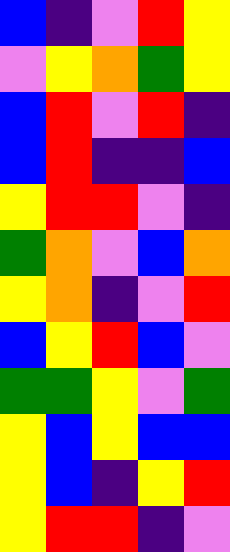[["blue", "indigo", "violet", "red", "yellow"], ["violet", "yellow", "orange", "green", "yellow"], ["blue", "red", "violet", "red", "indigo"], ["blue", "red", "indigo", "indigo", "blue"], ["yellow", "red", "red", "violet", "indigo"], ["green", "orange", "violet", "blue", "orange"], ["yellow", "orange", "indigo", "violet", "red"], ["blue", "yellow", "red", "blue", "violet"], ["green", "green", "yellow", "violet", "green"], ["yellow", "blue", "yellow", "blue", "blue"], ["yellow", "blue", "indigo", "yellow", "red"], ["yellow", "red", "red", "indigo", "violet"]]